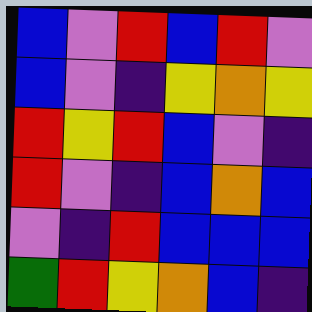[["blue", "violet", "red", "blue", "red", "violet"], ["blue", "violet", "indigo", "yellow", "orange", "yellow"], ["red", "yellow", "red", "blue", "violet", "indigo"], ["red", "violet", "indigo", "blue", "orange", "blue"], ["violet", "indigo", "red", "blue", "blue", "blue"], ["green", "red", "yellow", "orange", "blue", "indigo"]]